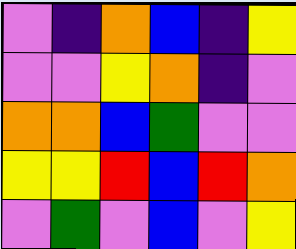[["violet", "indigo", "orange", "blue", "indigo", "yellow"], ["violet", "violet", "yellow", "orange", "indigo", "violet"], ["orange", "orange", "blue", "green", "violet", "violet"], ["yellow", "yellow", "red", "blue", "red", "orange"], ["violet", "green", "violet", "blue", "violet", "yellow"]]